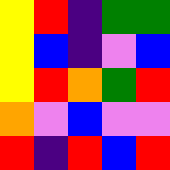[["yellow", "red", "indigo", "green", "green"], ["yellow", "blue", "indigo", "violet", "blue"], ["yellow", "red", "orange", "green", "red"], ["orange", "violet", "blue", "violet", "violet"], ["red", "indigo", "red", "blue", "red"]]